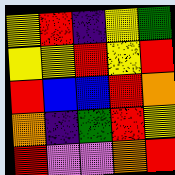[["yellow", "red", "indigo", "yellow", "green"], ["yellow", "yellow", "red", "yellow", "red"], ["red", "blue", "blue", "red", "orange"], ["orange", "indigo", "green", "red", "yellow"], ["red", "violet", "violet", "orange", "red"]]